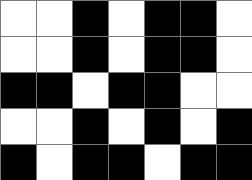[["white", "white", "black", "white", "black", "black", "white"], ["white", "white", "black", "white", "black", "black", "white"], ["black", "black", "white", "black", "black", "white", "white"], ["white", "white", "black", "white", "black", "white", "black"], ["black", "white", "black", "black", "white", "black", "black"]]